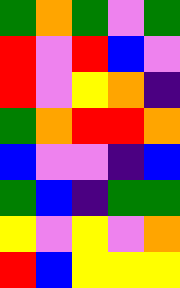[["green", "orange", "green", "violet", "green"], ["red", "violet", "red", "blue", "violet"], ["red", "violet", "yellow", "orange", "indigo"], ["green", "orange", "red", "red", "orange"], ["blue", "violet", "violet", "indigo", "blue"], ["green", "blue", "indigo", "green", "green"], ["yellow", "violet", "yellow", "violet", "orange"], ["red", "blue", "yellow", "yellow", "yellow"]]